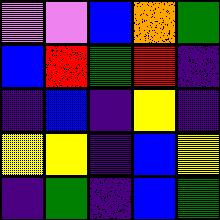[["violet", "violet", "blue", "orange", "green"], ["blue", "red", "green", "red", "indigo"], ["indigo", "blue", "indigo", "yellow", "indigo"], ["yellow", "yellow", "indigo", "blue", "yellow"], ["indigo", "green", "indigo", "blue", "green"]]